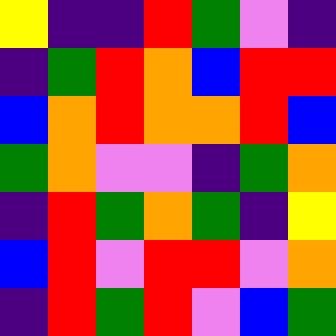[["yellow", "indigo", "indigo", "red", "green", "violet", "indigo"], ["indigo", "green", "red", "orange", "blue", "red", "red"], ["blue", "orange", "red", "orange", "orange", "red", "blue"], ["green", "orange", "violet", "violet", "indigo", "green", "orange"], ["indigo", "red", "green", "orange", "green", "indigo", "yellow"], ["blue", "red", "violet", "red", "red", "violet", "orange"], ["indigo", "red", "green", "red", "violet", "blue", "green"]]